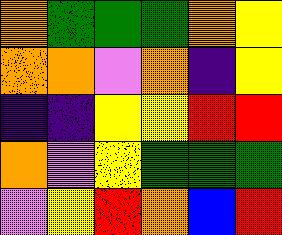[["orange", "green", "green", "green", "orange", "yellow"], ["orange", "orange", "violet", "orange", "indigo", "yellow"], ["indigo", "indigo", "yellow", "yellow", "red", "red"], ["orange", "violet", "yellow", "green", "green", "green"], ["violet", "yellow", "red", "orange", "blue", "red"]]